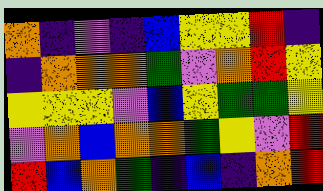[["orange", "indigo", "violet", "indigo", "blue", "yellow", "yellow", "red", "indigo"], ["indigo", "orange", "orange", "orange", "green", "violet", "orange", "red", "yellow"], ["yellow", "yellow", "yellow", "violet", "blue", "yellow", "green", "green", "yellow"], ["violet", "orange", "blue", "orange", "orange", "green", "yellow", "violet", "red"], ["red", "blue", "orange", "green", "indigo", "blue", "indigo", "orange", "red"]]